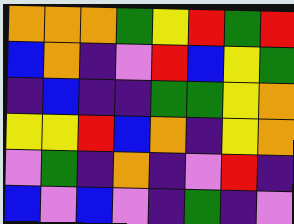[["orange", "orange", "orange", "green", "yellow", "red", "green", "red"], ["blue", "orange", "indigo", "violet", "red", "blue", "yellow", "green"], ["indigo", "blue", "indigo", "indigo", "green", "green", "yellow", "orange"], ["yellow", "yellow", "red", "blue", "orange", "indigo", "yellow", "orange"], ["violet", "green", "indigo", "orange", "indigo", "violet", "red", "indigo"], ["blue", "violet", "blue", "violet", "indigo", "green", "indigo", "violet"]]